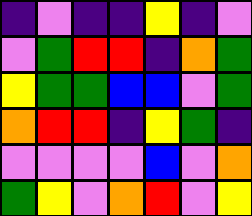[["indigo", "violet", "indigo", "indigo", "yellow", "indigo", "violet"], ["violet", "green", "red", "red", "indigo", "orange", "green"], ["yellow", "green", "green", "blue", "blue", "violet", "green"], ["orange", "red", "red", "indigo", "yellow", "green", "indigo"], ["violet", "violet", "violet", "violet", "blue", "violet", "orange"], ["green", "yellow", "violet", "orange", "red", "violet", "yellow"]]